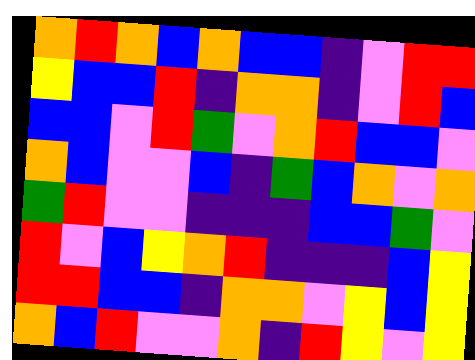[["orange", "red", "orange", "blue", "orange", "blue", "blue", "indigo", "violet", "red", "red"], ["yellow", "blue", "blue", "red", "indigo", "orange", "orange", "indigo", "violet", "red", "blue"], ["blue", "blue", "violet", "red", "green", "violet", "orange", "red", "blue", "blue", "violet"], ["orange", "blue", "violet", "violet", "blue", "indigo", "green", "blue", "orange", "violet", "orange"], ["green", "red", "violet", "violet", "indigo", "indigo", "indigo", "blue", "blue", "green", "violet"], ["red", "violet", "blue", "yellow", "orange", "red", "indigo", "indigo", "indigo", "blue", "yellow"], ["red", "red", "blue", "blue", "indigo", "orange", "orange", "violet", "yellow", "blue", "yellow"], ["orange", "blue", "red", "violet", "violet", "orange", "indigo", "red", "yellow", "violet", "yellow"]]